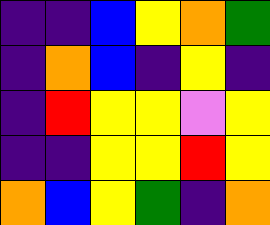[["indigo", "indigo", "blue", "yellow", "orange", "green"], ["indigo", "orange", "blue", "indigo", "yellow", "indigo"], ["indigo", "red", "yellow", "yellow", "violet", "yellow"], ["indigo", "indigo", "yellow", "yellow", "red", "yellow"], ["orange", "blue", "yellow", "green", "indigo", "orange"]]